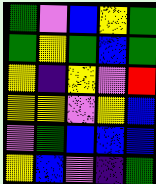[["green", "violet", "blue", "yellow", "green"], ["green", "yellow", "green", "blue", "green"], ["yellow", "indigo", "yellow", "violet", "red"], ["yellow", "yellow", "violet", "yellow", "blue"], ["violet", "green", "blue", "blue", "blue"], ["yellow", "blue", "violet", "indigo", "green"]]